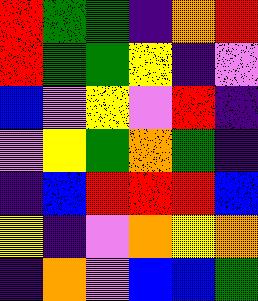[["red", "green", "green", "indigo", "orange", "red"], ["red", "green", "green", "yellow", "indigo", "violet"], ["blue", "violet", "yellow", "violet", "red", "indigo"], ["violet", "yellow", "green", "orange", "green", "indigo"], ["indigo", "blue", "red", "red", "red", "blue"], ["yellow", "indigo", "violet", "orange", "yellow", "orange"], ["indigo", "orange", "violet", "blue", "blue", "green"]]